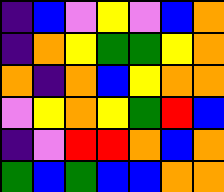[["indigo", "blue", "violet", "yellow", "violet", "blue", "orange"], ["indigo", "orange", "yellow", "green", "green", "yellow", "orange"], ["orange", "indigo", "orange", "blue", "yellow", "orange", "orange"], ["violet", "yellow", "orange", "yellow", "green", "red", "blue"], ["indigo", "violet", "red", "red", "orange", "blue", "orange"], ["green", "blue", "green", "blue", "blue", "orange", "orange"]]